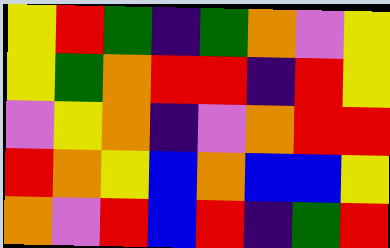[["yellow", "red", "green", "indigo", "green", "orange", "violet", "yellow"], ["yellow", "green", "orange", "red", "red", "indigo", "red", "yellow"], ["violet", "yellow", "orange", "indigo", "violet", "orange", "red", "red"], ["red", "orange", "yellow", "blue", "orange", "blue", "blue", "yellow"], ["orange", "violet", "red", "blue", "red", "indigo", "green", "red"]]